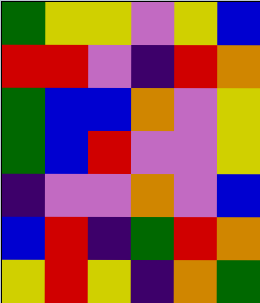[["green", "yellow", "yellow", "violet", "yellow", "blue"], ["red", "red", "violet", "indigo", "red", "orange"], ["green", "blue", "blue", "orange", "violet", "yellow"], ["green", "blue", "red", "violet", "violet", "yellow"], ["indigo", "violet", "violet", "orange", "violet", "blue"], ["blue", "red", "indigo", "green", "red", "orange"], ["yellow", "red", "yellow", "indigo", "orange", "green"]]